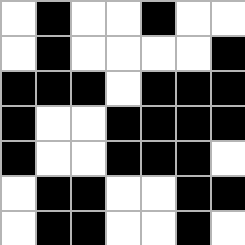[["white", "black", "white", "white", "black", "white", "white"], ["white", "black", "white", "white", "white", "white", "black"], ["black", "black", "black", "white", "black", "black", "black"], ["black", "white", "white", "black", "black", "black", "black"], ["black", "white", "white", "black", "black", "black", "white"], ["white", "black", "black", "white", "white", "black", "black"], ["white", "black", "black", "white", "white", "black", "white"]]